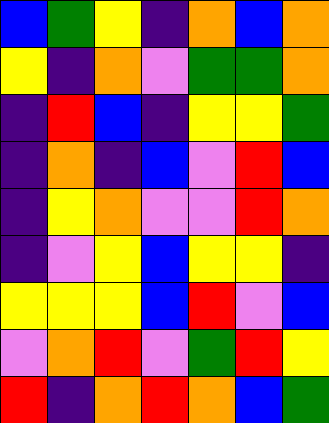[["blue", "green", "yellow", "indigo", "orange", "blue", "orange"], ["yellow", "indigo", "orange", "violet", "green", "green", "orange"], ["indigo", "red", "blue", "indigo", "yellow", "yellow", "green"], ["indigo", "orange", "indigo", "blue", "violet", "red", "blue"], ["indigo", "yellow", "orange", "violet", "violet", "red", "orange"], ["indigo", "violet", "yellow", "blue", "yellow", "yellow", "indigo"], ["yellow", "yellow", "yellow", "blue", "red", "violet", "blue"], ["violet", "orange", "red", "violet", "green", "red", "yellow"], ["red", "indigo", "orange", "red", "orange", "blue", "green"]]